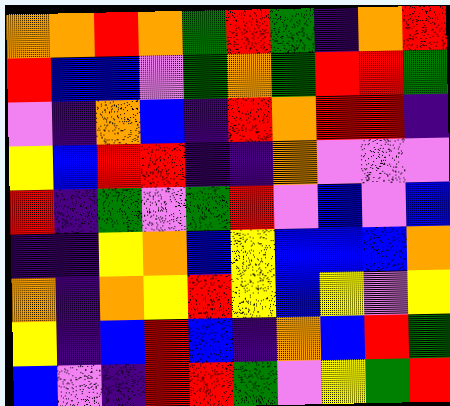[["orange", "orange", "red", "orange", "green", "red", "green", "indigo", "orange", "red"], ["red", "blue", "blue", "violet", "green", "orange", "green", "red", "red", "green"], ["violet", "indigo", "orange", "blue", "indigo", "red", "orange", "red", "red", "indigo"], ["yellow", "blue", "red", "red", "indigo", "indigo", "orange", "violet", "violet", "violet"], ["red", "indigo", "green", "violet", "green", "red", "violet", "blue", "violet", "blue"], ["indigo", "indigo", "yellow", "orange", "blue", "yellow", "blue", "blue", "blue", "orange"], ["orange", "indigo", "orange", "yellow", "red", "yellow", "blue", "yellow", "violet", "yellow"], ["yellow", "indigo", "blue", "red", "blue", "indigo", "orange", "blue", "red", "green"], ["blue", "violet", "indigo", "red", "red", "green", "violet", "yellow", "green", "red"]]